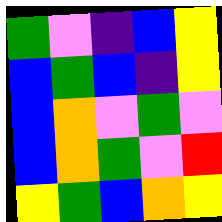[["green", "violet", "indigo", "blue", "yellow"], ["blue", "green", "blue", "indigo", "yellow"], ["blue", "orange", "violet", "green", "violet"], ["blue", "orange", "green", "violet", "red"], ["yellow", "green", "blue", "orange", "yellow"]]